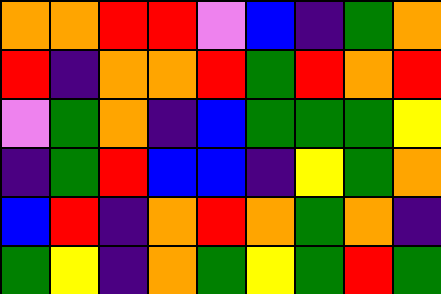[["orange", "orange", "red", "red", "violet", "blue", "indigo", "green", "orange"], ["red", "indigo", "orange", "orange", "red", "green", "red", "orange", "red"], ["violet", "green", "orange", "indigo", "blue", "green", "green", "green", "yellow"], ["indigo", "green", "red", "blue", "blue", "indigo", "yellow", "green", "orange"], ["blue", "red", "indigo", "orange", "red", "orange", "green", "orange", "indigo"], ["green", "yellow", "indigo", "orange", "green", "yellow", "green", "red", "green"]]